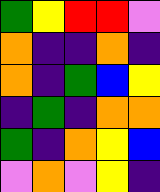[["green", "yellow", "red", "red", "violet"], ["orange", "indigo", "indigo", "orange", "indigo"], ["orange", "indigo", "green", "blue", "yellow"], ["indigo", "green", "indigo", "orange", "orange"], ["green", "indigo", "orange", "yellow", "blue"], ["violet", "orange", "violet", "yellow", "indigo"]]